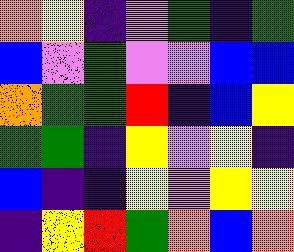[["orange", "yellow", "indigo", "violet", "green", "indigo", "green"], ["blue", "violet", "green", "violet", "violet", "blue", "blue"], ["orange", "green", "green", "red", "indigo", "blue", "yellow"], ["green", "green", "indigo", "yellow", "violet", "yellow", "indigo"], ["blue", "indigo", "indigo", "yellow", "violet", "yellow", "yellow"], ["indigo", "yellow", "red", "green", "orange", "blue", "orange"]]